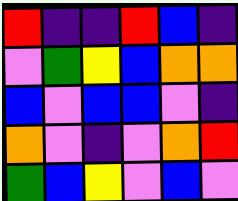[["red", "indigo", "indigo", "red", "blue", "indigo"], ["violet", "green", "yellow", "blue", "orange", "orange"], ["blue", "violet", "blue", "blue", "violet", "indigo"], ["orange", "violet", "indigo", "violet", "orange", "red"], ["green", "blue", "yellow", "violet", "blue", "violet"]]